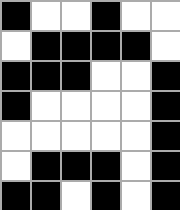[["black", "white", "white", "black", "white", "white"], ["white", "black", "black", "black", "black", "white"], ["black", "black", "black", "white", "white", "black"], ["black", "white", "white", "white", "white", "black"], ["white", "white", "white", "white", "white", "black"], ["white", "black", "black", "black", "white", "black"], ["black", "black", "white", "black", "white", "black"]]